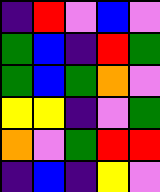[["indigo", "red", "violet", "blue", "violet"], ["green", "blue", "indigo", "red", "green"], ["green", "blue", "green", "orange", "violet"], ["yellow", "yellow", "indigo", "violet", "green"], ["orange", "violet", "green", "red", "red"], ["indigo", "blue", "indigo", "yellow", "violet"]]